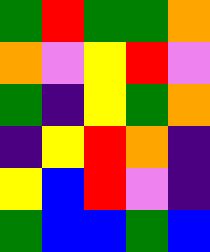[["green", "red", "green", "green", "orange"], ["orange", "violet", "yellow", "red", "violet"], ["green", "indigo", "yellow", "green", "orange"], ["indigo", "yellow", "red", "orange", "indigo"], ["yellow", "blue", "red", "violet", "indigo"], ["green", "blue", "blue", "green", "blue"]]